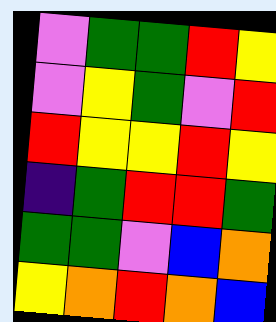[["violet", "green", "green", "red", "yellow"], ["violet", "yellow", "green", "violet", "red"], ["red", "yellow", "yellow", "red", "yellow"], ["indigo", "green", "red", "red", "green"], ["green", "green", "violet", "blue", "orange"], ["yellow", "orange", "red", "orange", "blue"]]